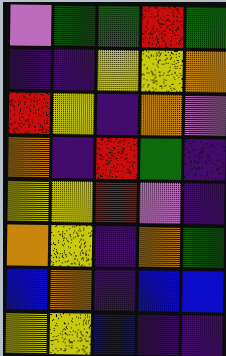[["violet", "green", "green", "red", "green"], ["indigo", "indigo", "yellow", "yellow", "orange"], ["red", "yellow", "indigo", "orange", "violet"], ["orange", "indigo", "red", "green", "indigo"], ["yellow", "yellow", "red", "violet", "indigo"], ["orange", "yellow", "indigo", "orange", "green"], ["blue", "orange", "indigo", "blue", "blue"], ["yellow", "yellow", "blue", "indigo", "indigo"]]